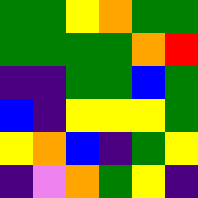[["green", "green", "yellow", "orange", "green", "green"], ["green", "green", "green", "green", "orange", "red"], ["indigo", "indigo", "green", "green", "blue", "green"], ["blue", "indigo", "yellow", "yellow", "yellow", "green"], ["yellow", "orange", "blue", "indigo", "green", "yellow"], ["indigo", "violet", "orange", "green", "yellow", "indigo"]]